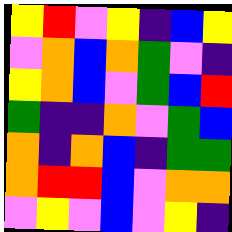[["yellow", "red", "violet", "yellow", "indigo", "blue", "yellow"], ["violet", "orange", "blue", "orange", "green", "violet", "indigo"], ["yellow", "orange", "blue", "violet", "green", "blue", "red"], ["green", "indigo", "indigo", "orange", "violet", "green", "blue"], ["orange", "indigo", "orange", "blue", "indigo", "green", "green"], ["orange", "red", "red", "blue", "violet", "orange", "orange"], ["violet", "yellow", "violet", "blue", "violet", "yellow", "indigo"]]